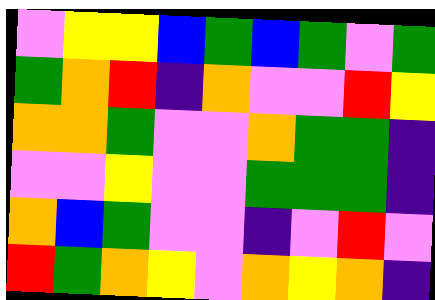[["violet", "yellow", "yellow", "blue", "green", "blue", "green", "violet", "green"], ["green", "orange", "red", "indigo", "orange", "violet", "violet", "red", "yellow"], ["orange", "orange", "green", "violet", "violet", "orange", "green", "green", "indigo"], ["violet", "violet", "yellow", "violet", "violet", "green", "green", "green", "indigo"], ["orange", "blue", "green", "violet", "violet", "indigo", "violet", "red", "violet"], ["red", "green", "orange", "yellow", "violet", "orange", "yellow", "orange", "indigo"]]